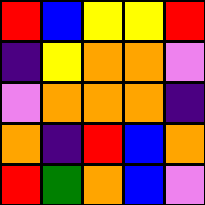[["red", "blue", "yellow", "yellow", "red"], ["indigo", "yellow", "orange", "orange", "violet"], ["violet", "orange", "orange", "orange", "indigo"], ["orange", "indigo", "red", "blue", "orange"], ["red", "green", "orange", "blue", "violet"]]